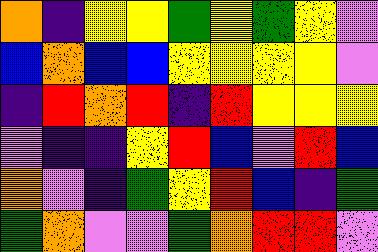[["orange", "indigo", "yellow", "yellow", "green", "yellow", "green", "yellow", "violet"], ["blue", "orange", "blue", "blue", "yellow", "yellow", "yellow", "yellow", "violet"], ["indigo", "red", "orange", "red", "indigo", "red", "yellow", "yellow", "yellow"], ["violet", "indigo", "indigo", "yellow", "red", "blue", "violet", "red", "blue"], ["orange", "violet", "indigo", "green", "yellow", "red", "blue", "indigo", "green"], ["green", "orange", "violet", "violet", "green", "orange", "red", "red", "violet"]]